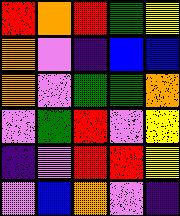[["red", "orange", "red", "green", "yellow"], ["orange", "violet", "indigo", "blue", "blue"], ["orange", "violet", "green", "green", "orange"], ["violet", "green", "red", "violet", "yellow"], ["indigo", "violet", "red", "red", "yellow"], ["violet", "blue", "orange", "violet", "indigo"]]